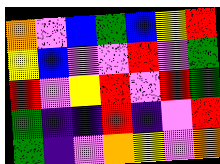[["orange", "violet", "blue", "green", "blue", "yellow", "red"], ["yellow", "blue", "violet", "violet", "red", "violet", "green"], ["red", "violet", "yellow", "red", "violet", "red", "green"], ["green", "indigo", "indigo", "red", "indigo", "violet", "red"], ["green", "indigo", "violet", "orange", "yellow", "violet", "orange"]]